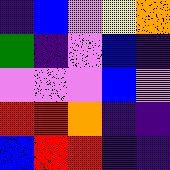[["indigo", "blue", "violet", "yellow", "orange"], ["green", "indigo", "violet", "blue", "indigo"], ["violet", "violet", "violet", "blue", "violet"], ["red", "red", "orange", "indigo", "indigo"], ["blue", "red", "red", "indigo", "indigo"]]